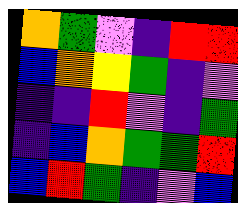[["orange", "green", "violet", "indigo", "red", "red"], ["blue", "orange", "yellow", "green", "indigo", "violet"], ["indigo", "indigo", "red", "violet", "indigo", "green"], ["indigo", "blue", "orange", "green", "green", "red"], ["blue", "red", "green", "indigo", "violet", "blue"]]